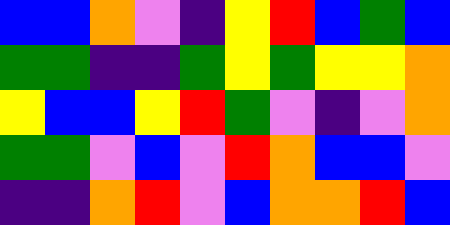[["blue", "blue", "orange", "violet", "indigo", "yellow", "red", "blue", "green", "blue"], ["green", "green", "indigo", "indigo", "green", "yellow", "green", "yellow", "yellow", "orange"], ["yellow", "blue", "blue", "yellow", "red", "green", "violet", "indigo", "violet", "orange"], ["green", "green", "violet", "blue", "violet", "red", "orange", "blue", "blue", "violet"], ["indigo", "indigo", "orange", "red", "violet", "blue", "orange", "orange", "red", "blue"]]